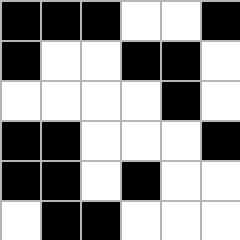[["black", "black", "black", "white", "white", "black"], ["black", "white", "white", "black", "black", "white"], ["white", "white", "white", "white", "black", "white"], ["black", "black", "white", "white", "white", "black"], ["black", "black", "white", "black", "white", "white"], ["white", "black", "black", "white", "white", "white"]]